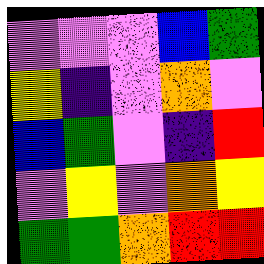[["violet", "violet", "violet", "blue", "green"], ["yellow", "indigo", "violet", "orange", "violet"], ["blue", "green", "violet", "indigo", "red"], ["violet", "yellow", "violet", "orange", "yellow"], ["green", "green", "orange", "red", "red"]]